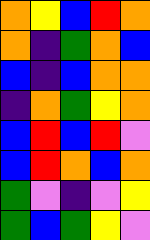[["orange", "yellow", "blue", "red", "orange"], ["orange", "indigo", "green", "orange", "blue"], ["blue", "indigo", "blue", "orange", "orange"], ["indigo", "orange", "green", "yellow", "orange"], ["blue", "red", "blue", "red", "violet"], ["blue", "red", "orange", "blue", "orange"], ["green", "violet", "indigo", "violet", "yellow"], ["green", "blue", "green", "yellow", "violet"]]